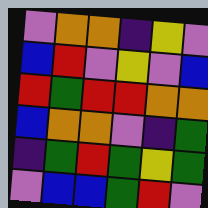[["violet", "orange", "orange", "indigo", "yellow", "violet"], ["blue", "red", "violet", "yellow", "violet", "blue"], ["red", "green", "red", "red", "orange", "orange"], ["blue", "orange", "orange", "violet", "indigo", "green"], ["indigo", "green", "red", "green", "yellow", "green"], ["violet", "blue", "blue", "green", "red", "violet"]]